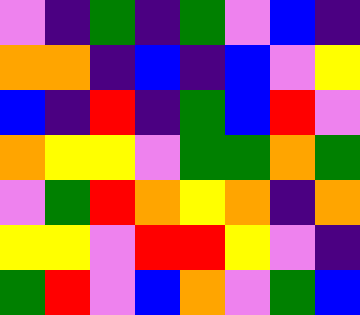[["violet", "indigo", "green", "indigo", "green", "violet", "blue", "indigo"], ["orange", "orange", "indigo", "blue", "indigo", "blue", "violet", "yellow"], ["blue", "indigo", "red", "indigo", "green", "blue", "red", "violet"], ["orange", "yellow", "yellow", "violet", "green", "green", "orange", "green"], ["violet", "green", "red", "orange", "yellow", "orange", "indigo", "orange"], ["yellow", "yellow", "violet", "red", "red", "yellow", "violet", "indigo"], ["green", "red", "violet", "blue", "orange", "violet", "green", "blue"]]